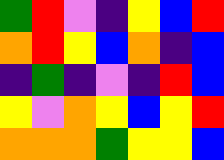[["green", "red", "violet", "indigo", "yellow", "blue", "red"], ["orange", "red", "yellow", "blue", "orange", "indigo", "blue"], ["indigo", "green", "indigo", "violet", "indigo", "red", "blue"], ["yellow", "violet", "orange", "yellow", "blue", "yellow", "red"], ["orange", "orange", "orange", "green", "yellow", "yellow", "blue"]]